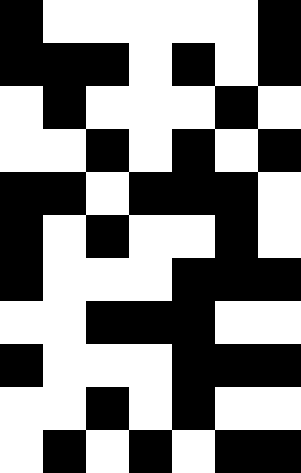[["black", "white", "white", "white", "white", "white", "black"], ["black", "black", "black", "white", "black", "white", "black"], ["white", "black", "white", "white", "white", "black", "white"], ["white", "white", "black", "white", "black", "white", "black"], ["black", "black", "white", "black", "black", "black", "white"], ["black", "white", "black", "white", "white", "black", "white"], ["black", "white", "white", "white", "black", "black", "black"], ["white", "white", "black", "black", "black", "white", "white"], ["black", "white", "white", "white", "black", "black", "black"], ["white", "white", "black", "white", "black", "white", "white"], ["white", "black", "white", "black", "white", "black", "black"]]